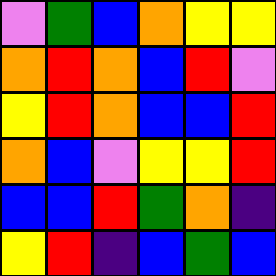[["violet", "green", "blue", "orange", "yellow", "yellow"], ["orange", "red", "orange", "blue", "red", "violet"], ["yellow", "red", "orange", "blue", "blue", "red"], ["orange", "blue", "violet", "yellow", "yellow", "red"], ["blue", "blue", "red", "green", "orange", "indigo"], ["yellow", "red", "indigo", "blue", "green", "blue"]]